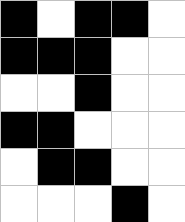[["black", "white", "black", "black", "white"], ["black", "black", "black", "white", "white"], ["white", "white", "black", "white", "white"], ["black", "black", "white", "white", "white"], ["white", "black", "black", "white", "white"], ["white", "white", "white", "black", "white"]]